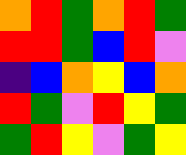[["orange", "red", "green", "orange", "red", "green"], ["red", "red", "green", "blue", "red", "violet"], ["indigo", "blue", "orange", "yellow", "blue", "orange"], ["red", "green", "violet", "red", "yellow", "green"], ["green", "red", "yellow", "violet", "green", "yellow"]]